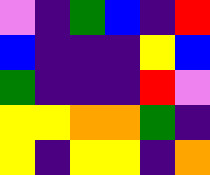[["violet", "indigo", "green", "blue", "indigo", "red"], ["blue", "indigo", "indigo", "indigo", "yellow", "blue"], ["green", "indigo", "indigo", "indigo", "red", "violet"], ["yellow", "yellow", "orange", "orange", "green", "indigo"], ["yellow", "indigo", "yellow", "yellow", "indigo", "orange"]]